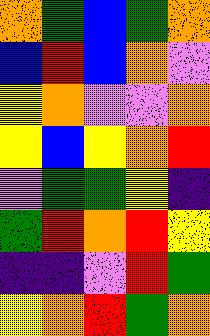[["orange", "green", "blue", "green", "orange"], ["blue", "red", "blue", "orange", "violet"], ["yellow", "orange", "violet", "violet", "orange"], ["yellow", "blue", "yellow", "orange", "red"], ["violet", "green", "green", "yellow", "indigo"], ["green", "red", "orange", "red", "yellow"], ["indigo", "indigo", "violet", "red", "green"], ["yellow", "orange", "red", "green", "orange"]]